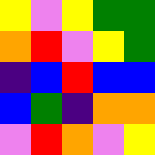[["yellow", "violet", "yellow", "green", "green"], ["orange", "red", "violet", "yellow", "green"], ["indigo", "blue", "red", "blue", "blue"], ["blue", "green", "indigo", "orange", "orange"], ["violet", "red", "orange", "violet", "yellow"]]